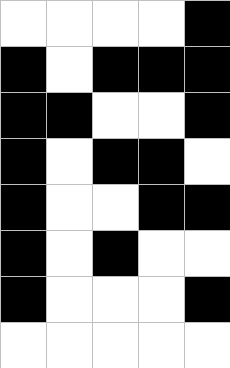[["white", "white", "white", "white", "black"], ["black", "white", "black", "black", "black"], ["black", "black", "white", "white", "black"], ["black", "white", "black", "black", "white"], ["black", "white", "white", "black", "black"], ["black", "white", "black", "white", "white"], ["black", "white", "white", "white", "black"], ["white", "white", "white", "white", "white"]]